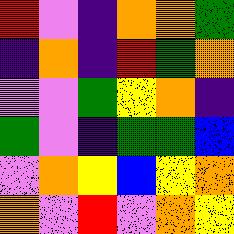[["red", "violet", "indigo", "orange", "orange", "green"], ["indigo", "orange", "indigo", "red", "green", "orange"], ["violet", "violet", "green", "yellow", "orange", "indigo"], ["green", "violet", "indigo", "green", "green", "blue"], ["violet", "orange", "yellow", "blue", "yellow", "orange"], ["orange", "violet", "red", "violet", "orange", "yellow"]]